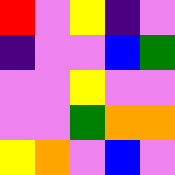[["red", "violet", "yellow", "indigo", "violet"], ["indigo", "violet", "violet", "blue", "green"], ["violet", "violet", "yellow", "violet", "violet"], ["violet", "violet", "green", "orange", "orange"], ["yellow", "orange", "violet", "blue", "violet"]]